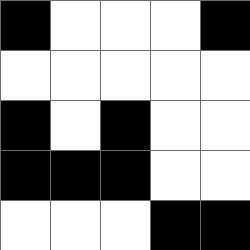[["black", "white", "white", "white", "black"], ["white", "white", "white", "white", "white"], ["black", "white", "black", "white", "white"], ["black", "black", "black", "white", "white"], ["white", "white", "white", "black", "black"]]